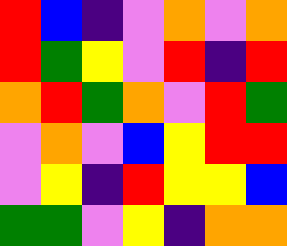[["red", "blue", "indigo", "violet", "orange", "violet", "orange"], ["red", "green", "yellow", "violet", "red", "indigo", "red"], ["orange", "red", "green", "orange", "violet", "red", "green"], ["violet", "orange", "violet", "blue", "yellow", "red", "red"], ["violet", "yellow", "indigo", "red", "yellow", "yellow", "blue"], ["green", "green", "violet", "yellow", "indigo", "orange", "orange"]]